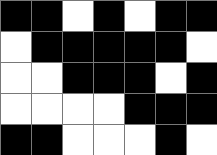[["black", "black", "white", "black", "white", "black", "black"], ["white", "black", "black", "black", "black", "black", "white"], ["white", "white", "black", "black", "black", "white", "black"], ["white", "white", "white", "white", "black", "black", "black"], ["black", "black", "white", "white", "white", "black", "white"]]